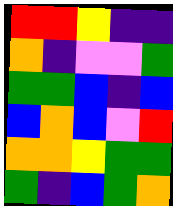[["red", "red", "yellow", "indigo", "indigo"], ["orange", "indigo", "violet", "violet", "green"], ["green", "green", "blue", "indigo", "blue"], ["blue", "orange", "blue", "violet", "red"], ["orange", "orange", "yellow", "green", "green"], ["green", "indigo", "blue", "green", "orange"]]